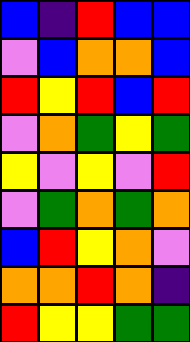[["blue", "indigo", "red", "blue", "blue"], ["violet", "blue", "orange", "orange", "blue"], ["red", "yellow", "red", "blue", "red"], ["violet", "orange", "green", "yellow", "green"], ["yellow", "violet", "yellow", "violet", "red"], ["violet", "green", "orange", "green", "orange"], ["blue", "red", "yellow", "orange", "violet"], ["orange", "orange", "red", "orange", "indigo"], ["red", "yellow", "yellow", "green", "green"]]